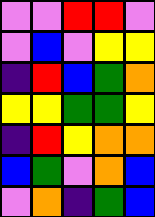[["violet", "violet", "red", "red", "violet"], ["violet", "blue", "violet", "yellow", "yellow"], ["indigo", "red", "blue", "green", "orange"], ["yellow", "yellow", "green", "green", "yellow"], ["indigo", "red", "yellow", "orange", "orange"], ["blue", "green", "violet", "orange", "blue"], ["violet", "orange", "indigo", "green", "blue"]]